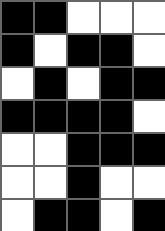[["black", "black", "white", "white", "white"], ["black", "white", "black", "black", "white"], ["white", "black", "white", "black", "black"], ["black", "black", "black", "black", "white"], ["white", "white", "black", "black", "black"], ["white", "white", "black", "white", "white"], ["white", "black", "black", "white", "black"]]